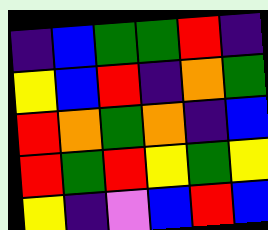[["indigo", "blue", "green", "green", "red", "indigo"], ["yellow", "blue", "red", "indigo", "orange", "green"], ["red", "orange", "green", "orange", "indigo", "blue"], ["red", "green", "red", "yellow", "green", "yellow"], ["yellow", "indigo", "violet", "blue", "red", "blue"]]